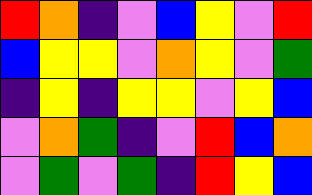[["red", "orange", "indigo", "violet", "blue", "yellow", "violet", "red"], ["blue", "yellow", "yellow", "violet", "orange", "yellow", "violet", "green"], ["indigo", "yellow", "indigo", "yellow", "yellow", "violet", "yellow", "blue"], ["violet", "orange", "green", "indigo", "violet", "red", "blue", "orange"], ["violet", "green", "violet", "green", "indigo", "red", "yellow", "blue"]]